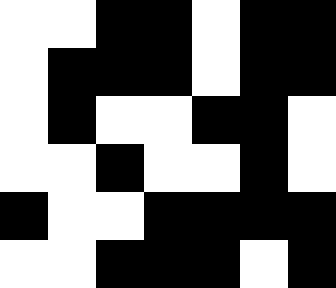[["white", "white", "black", "black", "white", "black", "black"], ["white", "black", "black", "black", "white", "black", "black"], ["white", "black", "white", "white", "black", "black", "white"], ["white", "white", "black", "white", "white", "black", "white"], ["black", "white", "white", "black", "black", "black", "black"], ["white", "white", "black", "black", "black", "white", "black"]]